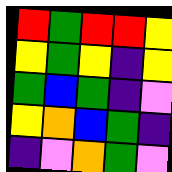[["red", "green", "red", "red", "yellow"], ["yellow", "green", "yellow", "indigo", "yellow"], ["green", "blue", "green", "indigo", "violet"], ["yellow", "orange", "blue", "green", "indigo"], ["indigo", "violet", "orange", "green", "violet"]]